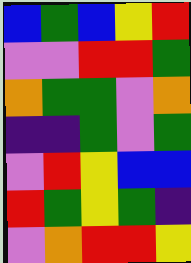[["blue", "green", "blue", "yellow", "red"], ["violet", "violet", "red", "red", "green"], ["orange", "green", "green", "violet", "orange"], ["indigo", "indigo", "green", "violet", "green"], ["violet", "red", "yellow", "blue", "blue"], ["red", "green", "yellow", "green", "indigo"], ["violet", "orange", "red", "red", "yellow"]]